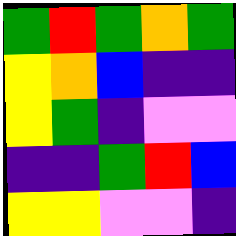[["green", "red", "green", "orange", "green"], ["yellow", "orange", "blue", "indigo", "indigo"], ["yellow", "green", "indigo", "violet", "violet"], ["indigo", "indigo", "green", "red", "blue"], ["yellow", "yellow", "violet", "violet", "indigo"]]